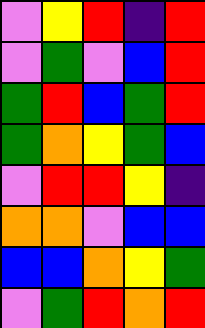[["violet", "yellow", "red", "indigo", "red"], ["violet", "green", "violet", "blue", "red"], ["green", "red", "blue", "green", "red"], ["green", "orange", "yellow", "green", "blue"], ["violet", "red", "red", "yellow", "indigo"], ["orange", "orange", "violet", "blue", "blue"], ["blue", "blue", "orange", "yellow", "green"], ["violet", "green", "red", "orange", "red"]]